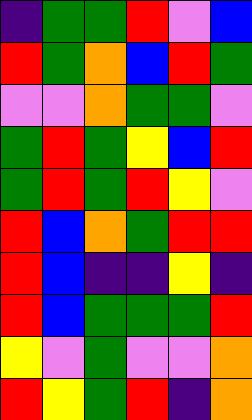[["indigo", "green", "green", "red", "violet", "blue"], ["red", "green", "orange", "blue", "red", "green"], ["violet", "violet", "orange", "green", "green", "violet"], ["green", "red", "green", "yellow", "blue", "red"], ["green", "red", "green", "red", "yellow", "violet"], ["red", "blue", "orange", "green", "red", "red"], ["red", "blue", "indigo", "indigo", "yellow", "indigo"], ["red", "blue", "green", "green", "green", "red"], ["yellow", "violet", "green", "violet", "violet", "orange"], ["red", "yellow", "green", "red", "indigo", "orange"]]